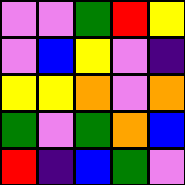[["violet", "violet", "green", "red", "yellow"], ["violet", "blue", "yellow", "violet", "indigo"], ["yellow", "yellow", "orange", "violet", "orange"], ["green", "violet", "green", "orange", "blue"], ["red", "indigo", "blue", "green", "violet"]]